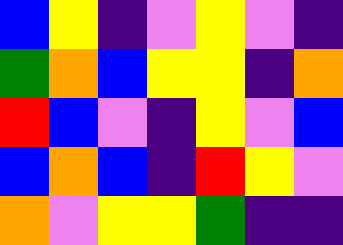[["blue", "yellow", "indigo", "violet", "yellow", "violet", "indigo"], ["green", "orange", "blue", "yellow", "yellow", "indigo", "orange"], ["red", "blue", "violet", "indigo", "yellow", "violet", "blue"], ["blue", "orange", "blue", "indigo", "red", "yellow", "violet"], ["orange", "violet", "yellow", "yellow", "green", "indigo", "indigo"]]